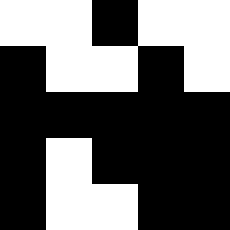[["white", "white", "black", "white", "white"], ["black", "white", "white", "black", "white"], ["black", "black", "black", "black", "black"], ["black", "white", "black", "black", "black"], ["black", "white", "white", "black", "black"]]